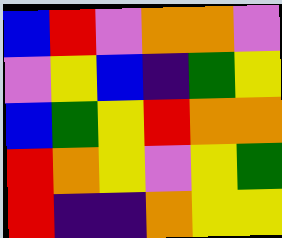[["blue", "red", "violet", "orange", "orange", "violet"], ["violet", "yellow", "blue", "indigo", "green", "yellow"], ["blue", "green", "yellow", "red", "orange", "orange"], ["red", "orange", "yellow", "violet", "yellow", "green"], ["red", "indigo", "indigo", "orange", "yellow", "yellow"]]